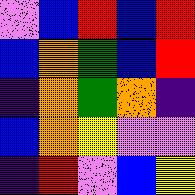[["violet", "blue", "red", "blue", "red"], ["blue", "orange", "green", "blue", "red"], ["indigo", "orange", "green", "orange", "indigo"], ["blue", "orange", "yellow", "violet", "violet"], ["indigo", "red", "violet", "blue", "yellow"]]